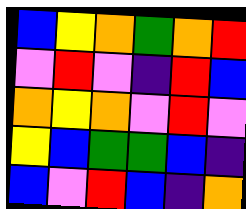[["blue", "yellow", "orange", "green", "orange", "red"], ["violet", "red", "violet", "indigo", "red", "blue"], ["orange", "yellow", "orange", "violet", "red", "violet"], ["yellow", "blue", "green", "green", "blue", "indigo"], ["blue", "violet", "red", "blue", "indigo", "orange"]]